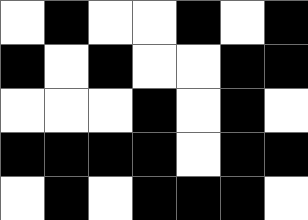[["white", "black", "white", "white", "black", "white", "black"], ["black", "white", "black", "white", "white", "black", "black"], ["white", "white", "white", "black", "white", "black", "white"], ["black", "black", "black", "black", "white", "black", "black"], ["white", "black", "white", "black", "black", "black", "white"]]